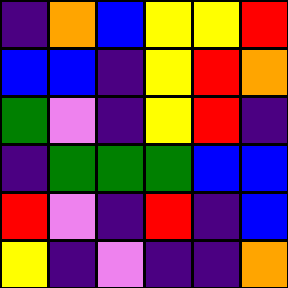[["indigo", "orange", "blue", "yellow", "yellow", "red"], ["blue", "blue", "indigo", "yellow", "red", "orange"], ["green", "violet", "indigo", "yellow", "red", "indigo"], ["indigo", "green", "green", "green", "blue", "blue"], ["red", "violet", "indigo", "red", "indigo", "blue"], ["yellow", "indigo", "violet", "indigo", "indigo", "orange"]]